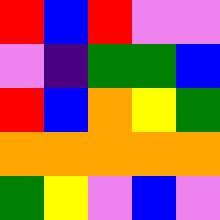[["red", "blue", "red", "violet", "violet"], ["violet", "indigo", "green", "green", "blue"], ["red", "blue", "orange", "yellow", "green"], ["orange", "orange", "orange", "orange", "orange"], ["green", "yellow", "violet", "blue", "violet"]]